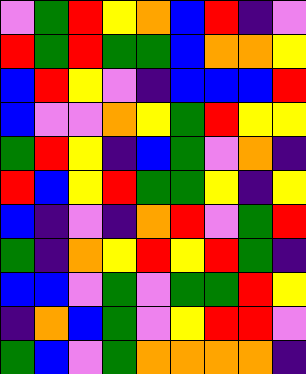[["violet", "green", "red", "yellow", "orange", "blue", "red", "indigo", "violet"], ["red", "green", "red", "green", "green", "blue", "orange", "orange", "yellow"], ["blue", "red", "yellow", "violet", "indigo", "blue", "blue", "blue", "red"], ["blue", "violet", "violet", "orange", "yellow", "green", "red", "yellow", "yellow"], ["green", "red", "yellow", "indigo", "blue", "green", "violet", "orange", "indigo"], ["red", "blue", "yellow", "red", "green", "green", "yellow", "indigo", "yellow"], ["blue", "indigo", "violet", "indigo", "orange", "red", "violet", "green", "red"], ["green", "indigo", "orange", "yellow", "red", "yellow", "red", "green", "indigo"], ["blue", "blue", "violet", "green", "violet", "green", "green", "red", "yellow"], ["indigo", "orange", "blue", "green", "violet", "yellow", "red", "red", "violet"], ["green", "blue", "violet", "green", "orange", "orange", "orange", "orange", "indigo"]]